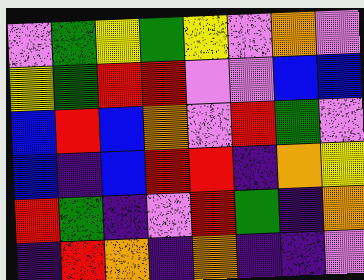[["violet", "green", "yellow", "green", "yellow", "violet", "orange", "violet"], ["yellow", "green", "red", "red", "violet", "violet", "blue", "blue"], ["blue", "red", "blue", "orange", "violet", "red", "green", "violet"], ["blue", "indigo", "blue", "red", "red", "indigo", "orange", "yellow"], ["red", "green", "indigo", "violet", "red", "green", "indigo", "orange"], ["indigo", "red", "orange", "indigo", "orange", "indigo", "indigo", "violet"]]